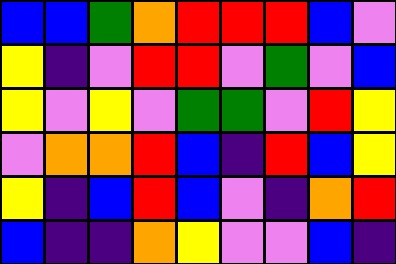[["blue", "blue", "green", "orange", "red", "red", "red", "blue", "violet"], ["yellow", "indigo", "violet", "red", "red", "violet", "green", "violet", "blue"], ["yellow", "violet", "yellow", "violet", "green", "green", "violet", "red", "yellow"], ["violet", "orange", "orange", "red", "blue", "indigo", "red", "blue", "yellow"], ["yellow", "indigo", "blue", "red", "blue", "violet", "indigo", "orange", "red"], ["blue", "indigo", "indigo", "orange", "yellow", "violet", "violet", "blue", "indigo"]]